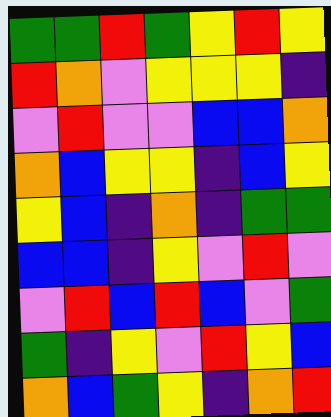[["green", "green", "red", "green", "yellow", "red", "yellow"], ["red", "orange", "violet", "yellow", "yellow", "yellow", "indigo"], ["violet", "red", "violet", "violet", "blue", "blue", "orange"], ["orange", "blue", "yellow", "yellow", "indigo", "blue", "yellow"], ["yellow", "blue", "indigo", "orange", "indigo", "green", "green"], ["blue", "blue", "indigo", "yellow", "violet", "red", "violet"], ["violet", "red", "blue", "red", "blue", "violet", "green"], ["green", "indigo", "yellow", "violet", "red", "yellow", "blue"], ["orange", "blue", "green", "yellow", "indigo", "orange", "red"]]